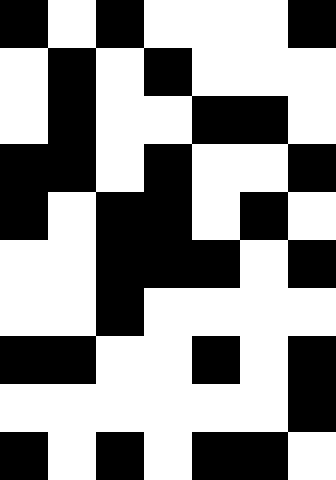[["black", "white", "black", "white", "white", "white", "black"], ["white", "black", "white", "black", "white", "white", "white"], ["white", "black", "white", "white", "black", "black", "white"], ["black", "black", "white", "black", "white", "white", "black"], ["black", "white", "black", "black", "white", "black", "white"], ["white", "white", "black", "black", "black", "white", "black"], ["white", "white", "black", "white", "white", "white", "white"], ["black", "black", "white", "white", "black", "white", "black"], ["white", "white", "white", "white", "white", "white", "black"], ["black", "white", "black", "white", "black", "black", "white"]]